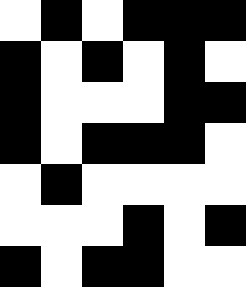[["white", "black", "white", "black", "black", "black"], ["black", "white", "black", "white", "black", "white"], ["black", "white", "white", "white", "black", "black"], ["black", "white", "black", "black", "black", "white"], ["white", "black", "white", "white", "white", "white"], ["white", "white", "white", "black", "white", "black"], ["black", "white", "black", "black", "white", "white"]]